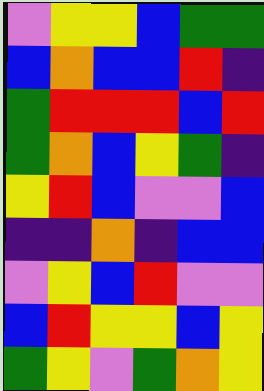[["violet", "yellow", "yellow", "blue", "green", "green"], ["blue", "orange", "blue", "blue", "red", "indigo"], ["green", "red", "red", "red", "blue", "red"], ["green", "orange", "blue", "yellow", "green", "indigo"], ["yellow", "red", "blue", "violet", "violet", "blue"], ["indigo", "indigo", "orange", "indigo", "blue", "blue"], ["violet", "yellow", "blue", "red", "violet", "violet"], ["blue", "red", "yellow", "yellow", "blue", "yellow"], ["green", "yellow", "violet", "green", "orange", "yellow"]]